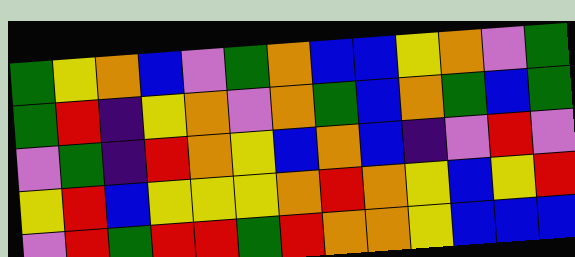[["green", "yellow", "orange", "blue", "violet", "green", "orange", "blue", "blue", "yellow", "orange", "violet", "green"], ["green", "red", "indigo", "yellow", "orange", "violet", "orange", "green", "blue", "orange", "green", "blue", "green"], ["violet", "green", "indigo", "red", "orange", "yellow", "blue", "orange", "blue", "indigo", "violet", "red", "violet"], ["yellow", "red", "blue", "yellow", "yellow", "yellow", "orange", "red", "orange", "yellow", "blue", "yellow", "red"], ["violet", "red", "green", "red", "red", "green", "red", "orange", "orange", "yellow", "blue", "blue", "blue"]]